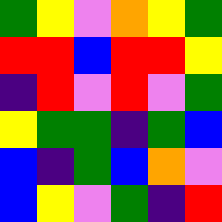[["green", "yellow", "violet", "orange", "yellow", "green"], ["red", "red", "blue", "red", "red", "yellow"], ["indigo", "red", "violet", "red", "violet", "green"], ["yellow", "green", "green", "indigo", "green", "blue"], ["blue", "indigo", "green", "blue", "orange", "violet"], ["blue", "yellow", "violet", "green", "indigo", "red"]]